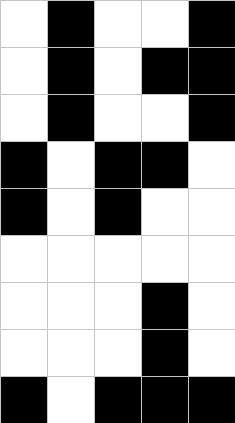[["white", "black", "white", "white", "black"], ["white", "black", "white", "black", "black"], ["white", "black", "white", "white", "black"], ["black", "white", "black", "black", "white"], ["black", "white", "black", "white", "white"], ["white", "white", "white", "white", "white"], ["white", "white", "white", "black", "white"], ["white", "white", "white", "black", "white"], ["black", "white", "black", "black", "black"]]